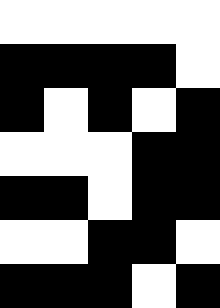[["white", "white", "white", "white", "white"], ["black", "black", "black", "black", "white"], ["black", "white", "black", "white", "black"], ["white", "white", "white", "black", "black"], ["black", "black", "white", "black", "black"], ["white", "white", "black", "black", "white"], ["black", "black", "black", "white", "black"]]